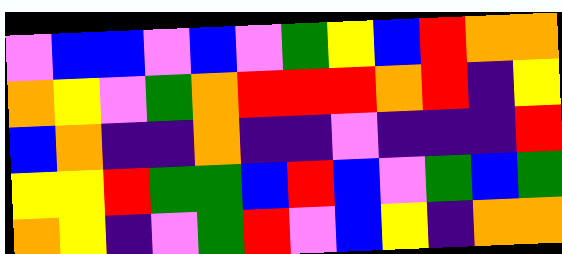[["violet", "blue", "blue", "violet", "blue", "violet", "green", "yellow", "blue", "red", "orange", "orange"], ["orange", "yellow", "violet", "green", "orange", "red", "red", "red", "orange", "red", "indigo", "yellow"], ["blue", "orange", "indigo", "indigo", "orange", "indigo", "indigo", "violet", "indigo", "indigo", "indigo", "red"], ["yellow", "yellow", "red", "green", "green", "blue", "red", "blue", "violet", "green", "blue", "green"], ["orange", "yellow", "indigo", "violet", "green", "red", "violet", "blue", "yellow", "indigo", "orange", "orange"]]